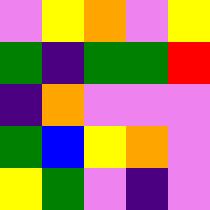[["violet", "yellow", "orange", "violet", "yellow"], ["green", "indigo", "green", "green", "red"], ["indigo", "orange", "violet", "violet", "violet"], ["green", "blue", "yellow", "orange", "violet"], ["yellow", "green", "violet", "indigo", "violet"]]